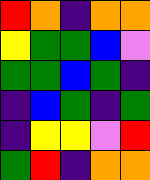[["red", "orange", "indigo", "orange", "orange"], ["yellow", "green", "green", "blue", "violet"], ["green", "green", "blue", "green", "indigo"], ["indigo", "blue", "green", "indigo", "green"], ["indigo", "yellow", "yellow", "violet", "red"], ["green", "red", "indigo", "orange", "orange"]]